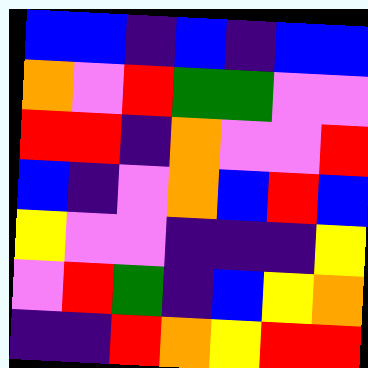[["blue", "blue", "indigo", "blue", "indigo", "blue", "blue"], ["orange", "violet", "red", "green", "green", "violet", "violet"], ["red", "red", "indigo", "orange", "violet", "violet", "red"], ["blue", "indigo", "violet", "orange", "blue", "red", "blue"], ["yellow", "violet", "violet", "indigo", "indigo", "indigo", "yellow"], ["violet", "red", "green", "indigo", "blue", "yellow", "orange"], ["indigo", "indigo", "red", "orange", "yellow", "red", "red"]]